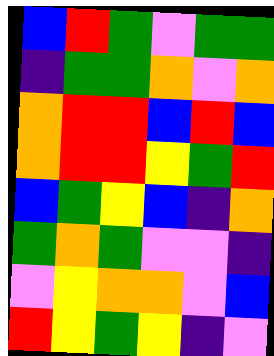[["blue", "red", "green", "violet", "green", "green"], ["indigo", "green", "green", "orange", "violet", "orange"], ["orange", "red", "red", "blue", "red", "blue"], ["orange", "red", "red", "yellow", "green", "red"], ["blue", "green", "yellow", "blue", "indigo", "orange"], ["green", "orange", "green", "violet", "violet", "indigo"], ["violet", "yellow", "orange", "orange", "violet", "blue"], ["red", "yellow", "green", "yellow", "indigo", "violet"]]